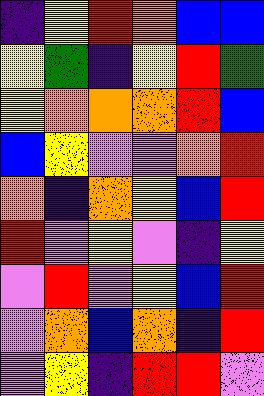[["indigo", "yellow", "red", "orange", "blue", "blue"], ["yellow", "green", "indigo", "yellow", "red", "green"], ["yellow", "orange", "orange", "orange", "red", "blue"], ["blue", "yellow", "violet", "violet", "orange", "red"], ["orange", "indigo", "orange", "yellow", "blue", "red"], ["red", "violet", "yellow", "violet", "indigo", "yellow"], ["violet", "red", "violet", "yellow", "blue", "red"], ["violet", "orange", "blue", "orange", "indigo", "red"], ["violet", "yellow", "indigo", "red", "red", "violet"]]